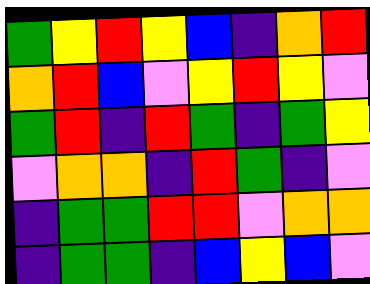[["green", "yellow", "red", "yellow", "blue", "indigo", "orange", "red"], ["orange", "red", "blue", "violet", "yellow", "red", "yellow", "violet"], ["green", "red", "indigo", "red", "green", "indigo", "green", "yellow"], ["violet", "orange", "orange", "indigo", "red", "green", "indigo", "violet"], ["indigo", "green", "green", "red", "red", "violet", "orange", "orange"], ["indigo", "green", "green", "indigo", "blue", "yellow", "blue", "violet"]]